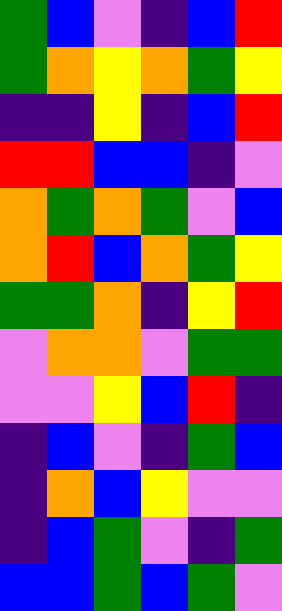[["green", "blue", "violet", "indigo", "blue", "red"], ["green", "orange", "yellow", "orange", "green", "yellow"], ["indigo", "indigo", "yellow", "indigo", "blue", "red"], ["red", "red", "blue", "blue", "indigo", "violet"], ["orange", "green", "orange", "green", "violet", "blue"], ["orange", "red", "blue", "orange", "green", "yellow"], ["green", "green", "orange", "indigo", "yellow", "red"], ["violet", "orange", "orange", "violet", "green", "green"], ["violet", "violet", "yellow", "blue", "red", "indigo"], ["indigo", "blue", "violet", "indigo", "green", "blue"], ["indigo", "orange", "blue", "yellow", "violet", "violet"], ["indigo", "blue", "green", "violet", "indigo", "green"], ["blue", "blue", "green", "blue", "green", "violet"]]